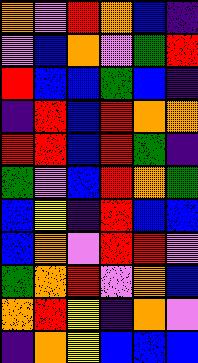[["orange", "violet", "red", "orange", "blue", "indigo"], ["violet", "blue", "orange", "violet", "green", "red"], ["red", "blue", "blue", "green", "blue", "indigo"], ["indigo", "red", "blue", "red", "orange", "orange"], ["red", "red", "blue", "red", "green", "indigo"], ["green", "violet", "blue", "red", "orange", "green"], ["blue", "yellow", "indigo", "red", "blue", "blue"], ["blue", "orange", "violet", "red", "red", "violet"], ["green", "orange", "red", "violet", "orange", "blue"], ["orange", "red", "yellow", "indigo", "orange", "violet"], ["indigo", "orange", "yellow", "blue", "blue", "blue"]]